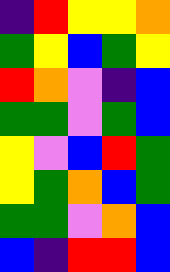[["indigo", "red", "yellow", "yellow", "orange"], ["green", "yellow", "blue", "green", "yellow"], ["red", "orange", "violet", "indigo", "blue"], ["green", "green", "violet", "green", "blue"], ["yellow", "violet", "blue", "red", "green"], ["yellow", "green", "orange", "blue", "green"], ["green", "green", "violet", "orange", "blue"], ["blue", "indigo", "red", "red", "blue"]]